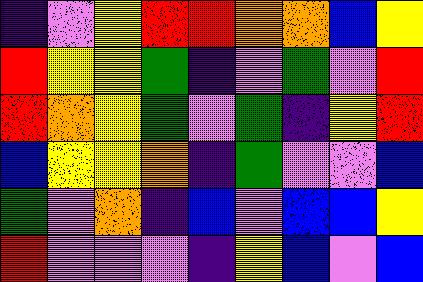[["indigo", "violet", "yellow", "red", "red", "orange", "orange", "blue", "yellow"], ["red", "yellow", "yellow", "green", "indigo", "violet", "green", "violet", "red"], ["red", "orange", "yellow", "green", "violet", "green", "indigo", "yellow", "red"], ["blue", "yellow", "yellow", "orange", "indigo", "green", "violet", "violet", "blue"], ["green", "violet", "orange", "indigo", "blue", "violet", "blue", "blue", "yellow"], ["red", "violet", "violet", "violet", "indigo", "yellow", "blue", "violet", "blue"]]